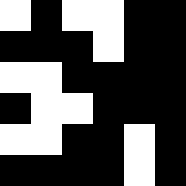[["white", "black", "white", "white", "black", "black"], ["black", "black", "black", "white", "black", "black"], ["white", "white", "black", "black", "black", "black"], ["black", "white", "white", "black", "black", "black"], ["white", "white", "black", "black", "white", "black"], ["black", "black", "black", "black", "white", "black"]]